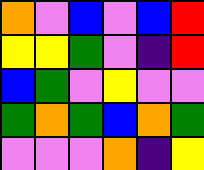[["orange", "violet", "blue", "violet", "blue", "red"], ["yellow", "yellow", "green", "violet", "indigo", "red"], ["blue", "green", "violet", "yellow", "violet", "violet"], ["green", "orange", "green", "blue", "orange", "green"], ["violet", "violet", "violet", "orange", "indigo", "yellow"]]